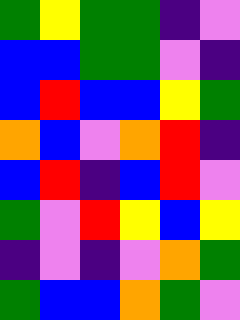[["green", "yellow", "green", "green", "indigo", "violet"], ["blue", "blue", "green", "green", "violet", "indigo"], ["blue", "red", "blue", "blue", "yellow", "green"], ["orange", "blue", "violet", "orange", "red", "indigo"], ["blue", "red", "indigo", "blue", "red", "violet"], ["green", "violet", "red", "yellow", "blue", "yellow"], ["indigo", "violet", "indigo", "violet", "orange", "green"], ["green", "blue", "blue", "orange", "green", "violet"]]